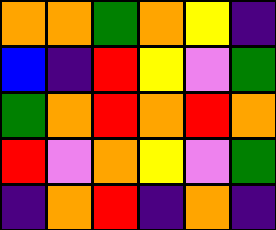[["orange", "orange", "green", "orange", "yellow", "indigo"], ["blue", "indigo", "red", "yellow", "violet", "green"], ["green", "orange", "red", "orange", "red", "orange"], ["red", "violet", "orange", "yellow", "violet", "green"], ["indigo", "orange", "red", "indigo", "orange", "indigo"]]